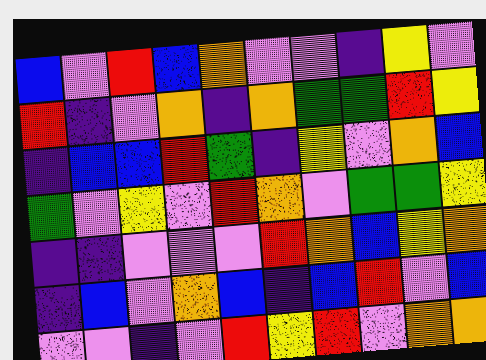[["blue", "violet", "red", "blue", "orange", "violet", "violet", "indigo", "yellow", "violet"], ["red", "indigo", "violet", "orange", "indigo", "orange", "green", "green", "red", "yellow"], ["indigo", "blue", "blue", "red", "green", "indigo", "yellow", "violet", "orange", "blue"], ["green", "violet", "yellow", "violet", "red", "orange", "violet", "green", "green", "yellow"], ["indigo", "indigo", "violet", "violet", "violet", "red", "orange", "blue", "yellow", "orange"], ["indigo", "blue", "violet", "orange", "blue", "indigo", "blue", "red", "violet", "blue"], ["violet", "violet", "indigo", "violet", "red", "yellow", "red", "violet", "orange", "orange"]]